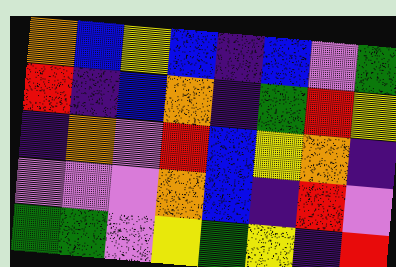[["orange", "blue", "yellow", "blue", "indigo", "blue", "violet", "green"], ["red", "indigo", "blue", "orange", "indigo", "green", "red", "yellow"], ["indigo", "orange", "violet", "red", "blue", "yellow", "orange", "indigo"], ["violet", "violet", "violet", "orange", "blue", "indigo", "red", "violet"], ["green", "green", "violet", "yellow", "green", "yellow", "indigo", "red"]]